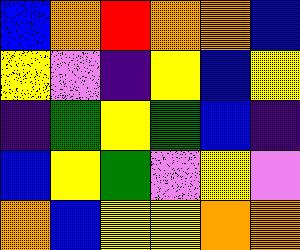[["blue", "orange", "red", "orange", "orange", "blue"], ["yellow", "violet", "indigo", "yellow", "blue", "yellow"], ["indigo", "green", "yellow", "green", "blue", "indigo"], ["blue", "yellow", "green", "violet", "yellow", "violet"], ["orange", "blue", "yellow", "yellow", "orange", "orange"]]